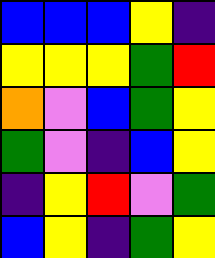[["blue", "blue", "blue", "yellow", "indigo"], ["yellow", "yellow", "yellow", "green", "red"], ["orange", "violet", "blue", "green", "yellow"], ["green", "violet", "indigo", "blue", "yellow"], ["indigo", "yellow", "red", "violet", "green"], ["blue", "yellow", "indigo", "green", "yellow"]]